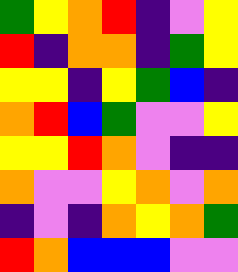[["green", "yellow", "orange", "red", "indigo", "violet", "yellow"], ["red", "indigo", "orange", "orange", "indigo", "green", "yellow"], ["yellow", "yellow", "indigo", "yellow", "green", "blue", "indigo"], ["orange", "red", "blue", "green", "violet", "violet", "yellow"], ["yellow", "yellow", "red", "orange", "violet", "indigo", "indigo"], ["orange", "violet", "violet", "yellow", "orange", "violet", "orange"], ["indigo", "violet", "indigo", "orange", "yellow", "orange", "green"], ["red", "orange", "blue", "blue", "blue", "violet", "violet"]]